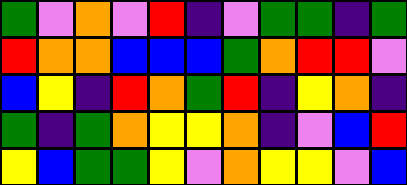[["green", "violet", "orange", "violet", "red", "indigo", "violet", "green", "green", "indigo", "green"], ["red", "orange", "orange", "blue", "blue", "blue", "green", "orange", "red", "red", "violet"], ["blue", "yellow", "indigo", "red", "orange", "green", "red", "indigo", "yellow", "orange", "indigo"], ["green", "indigo", "green", "orange", "yellow", "yellow", "orange", "indigo", "violet", "blue", "red"], ["yellow", "blue", "green", "green", "yellow", "violet", "orange", "yellow", "yellow", "violet", "blue"]]